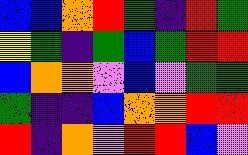[["blue", "blue", "orange", "red", "green", "indigo", "red", "green"], ["yellow", "green", "indigo", "green", "blue", "green", "red", "red"], ["blue", "orange", "orange", "violet", "blue", "violet", "green", "green"], ["green", "indigo", "indigo", "blue", "orange", "orange", "red", "red"], ["red", "indigo", "orange", "violet", "red", "red", "blue", "violet"]]